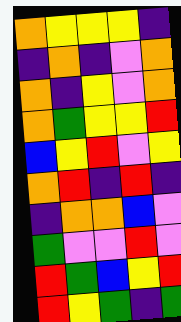[["orange", "yellow", "yellow", "yellow", "indigo"], ["indigo", "orange", "indigo", "violet", "orange"], ["orange", "indigo", "yellow", "violet", "orange"], ["orange", "green", "yellow", "yellow", "red"], ["blue", "yellow", "red", "violet", "yellow"], ["orange", "red", "indigo", "red", "indigo"], ["indigo", "orange", "orange", "blue", "violet"], ["green", "violet", "violet", "red", "violet"], ["red", "green", "blue", "yellow", "red"], ["red", "yellow", "green", "indigo", "green"]]